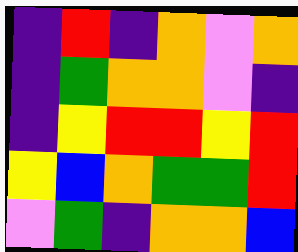[["indigo", "red", "indigo", "orange", "violet", "orange"], ["indigo", "green", "orange", "orange", "violet", "indigo"], ["indigo", "yellow", "red", "red", "yellow", "red"], ["yellow", "blue", "orange", "green", "green", "red"], ["violet", "green", "indigo", "orange", "orange", "blue"]]